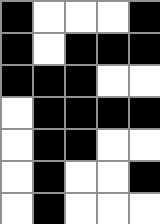[["black", "white", "white", "white", "black"], ["black", "white", "black", "black", "black"], ["black", "black", "black", "white", "white"], ["white", "black", "black", "black", "black"], ["white", "black", "black", "white", "white"], ["white", "black", "white", "white", "black"], ["white", "black", "white", "white", "white"]]